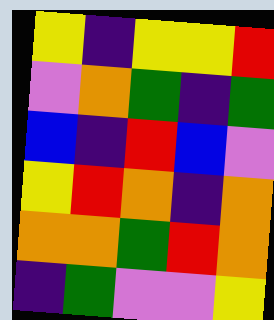[["yellow", "indigo", "yellow", "yellow", "red"], ["violet", "orange", "green", "indigo", "green"], ["blue", "indigo", "red", "blue", "violet"], ["yellow", "red", "orange", "indigo", "orange"], ["orange", "orange", "green", "red", "orange"], ["indigo", "green", "violet", "violet", "yellow"]]